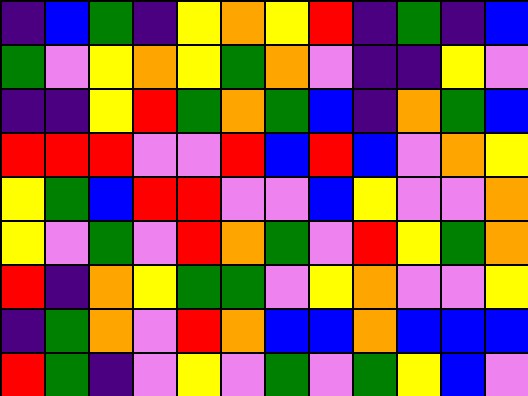[["indigo", "blue", "green", "indigo", "yellow", "orange", "yellow", "red", "indigo", "green", "indigo", "blue"], ["green", "violet", "yellow", "orange", "yellow", "green", "orange", "violet", "indigo", "indigo", "yellow", "violet"], ["indigo", "indigo", "yellow", "red", "green", "orange", "green", "blue", "indigo", "orange", "green", "blue"], ["red", "red", "red", "violet", "violet", "red", "blue", "red", "blue", "violet", "orange", "yellow"], ["yellow", "green", "blue", "red", "red", "violet", "violet", "blue", "yellow", "violet", "violet", "orange"], ["yellow", "violet", "green", "violet", "red", "orange", "green", "violet", "red", "yellow", "green", "orange"], ["red", "indigo", "orange", "yellow", "green", "green", "violet", "yellow", "orange", "violet", "violet", "yellow"], ["indigo", "green", "orange", "violet", "red", "orange", "blue", "blue", "orange", "blue", "blue", "blue"], ["red", "green", "indigo", "violet", "yellow", "violet", "green", "violet", "green", "yellow", "blue", "violet"]]